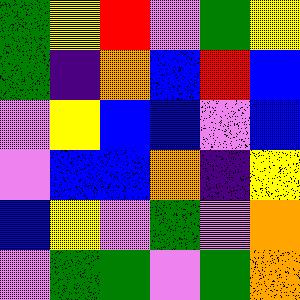[["green", "yellow", "red", "violet", "green", "yellow"], ["green", "indigo", "orange", "blue", "red", "blue"], ["violet", "yellow", "blue", "blue", "violet", "blue"], ["violet", "blue", "blue", "orange", "indigo", "yellow"], ["blue", "yellow", "violet", "green", "violet", "orange"], ["violet", "green", "green", "violet", "green", "orange"]]